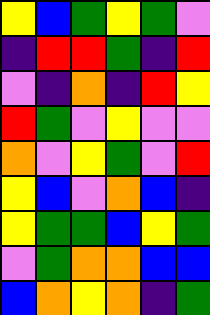[["yellow", "blue", "green", "yellow", "green", "violet"], ["indigo", "red", "red", "green", "indigo", "red"], ["violet", "indigo", "orange", "indigo", "red", "yellow"], ["red", "green", "violet", "yellow", "violet", "violet"], ["orange", "violet", "yellow", "green", "violet", "red"], ["yellow", "blue", "violet", "orange", "blue", "indigo"], ["yellow", "green", "green", "blue", "yellow", "green"], ["violet", "green", "orange", "orange", "blue", "blue"], ["blue", "orange", "yellow", "orange", "indigo", "green"]]